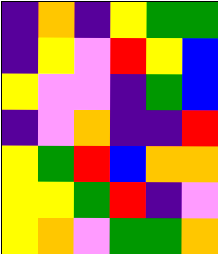[["indigo", "orange", "indigo", "yellow", "green", "green"], ["indigo", "yellow", "violet", "red", "yellow", "blue"], ["yellow", "violet", "violet", "indigo", "green", "blue"], ["indigo", "violet", "orange", "indigo", "indigo", "red"], ["yellow", "green", "red", "blue", "orange", "orange"], ["yellow", "yellow", "green", "red", "indigo", "violet"], ["yellow", "orange", "violet", "green", "green", "orange"]]